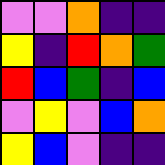[["violet", "violet", "orange", "indigo", "indigo"], ["yellow", "indigo", "red", "orange", "green"], ["red", "blue", "green", "indigo", "blue"], ["violet", "yellow", "violet", "blue", "orange"], ["yellow", "blue", "violet", "indigo", "indigo"]]